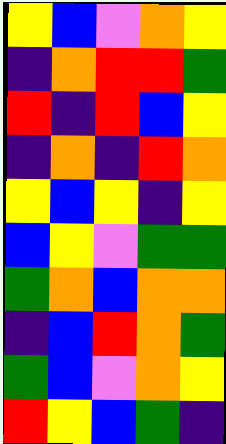[["yellow", "blue", "violet", "orange", "yellow"], ["indigo", "orange", "red", "red", "green"], ["red", "indigo", "red", "blue", "yellow"], ["indigo", "orange", "indigo", "red", "orange"], ["yellow", "blue", "yellow", "indigo", "yellow"], ["blue", "yellow", "violet", "green", "green"], ["green", "orange", "blue", "orange", "orange"], ["indigo", "blue", "red", "orange", "green"], ["green", "blue", "violet", "orange", "yellow"], ["red", "yellow", "blue", "green", "indigo"]]